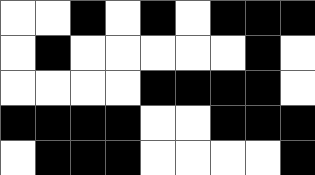[["white", "white", "black", "white", "black", "white", "black", "black", "black"], ["white", "black", "white", "white", "white", "white", "white", "black", "white"], ["white", "white", "white", "white", "black", "black", "black", "black", "white"], ["black", "black", "black", "black", "white", "white", "black", "black", "black"], ["white", "black", "black", "black", "white", "white", "white", "white", "black"]]